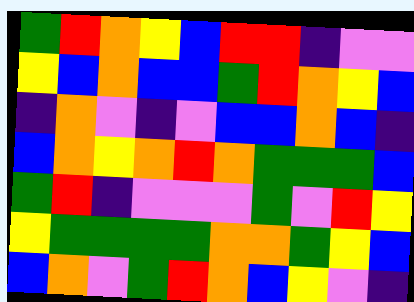[["green", "red", "orange", "yellow", "blue", "red", "red", "indigo", "violet", "violet"], ["yellow", "blue", "orange", "blue", "blue", "green", "red", "orange", "yellow", "blue"], ["indigo", "orange", "violet", "indigo", "violet", "blue", "blue", "orange", "blue", "indigo"], ["blue", "orange", "yellow", "orange", "red", "orange", "green", "green", "green", "blue"], ["green", "red", "indigo", "violet", "violet", "violet", "green", "violet", "red", "yellow"], ["yellow", "green", "green", "green", "green", "orange", "orange", "green", "yellow", "blue"], ["blue", "orange", "violet", "green", "red", "orange", "blue", "yellow", "violet", "indigo"]]